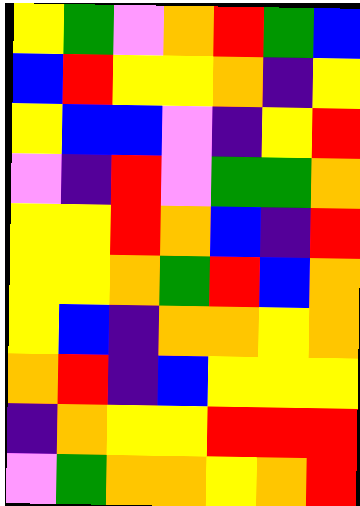[["yellow", "green", "violet", "orange", "red", "green", "blue"], ["blue", "red", "yellow", "yellow", "orange", "indigo", "yellow"], ["yellow", "blue", "blue", "violet", "indigo", "yellow", "red"], ["violet", "indigo", "red", "violet", "green", "green", "orange"], ["yellow", "yellow", "red", "orange", "blue", "indigo", "red"], ["yellow", "yellow", "orange", "green", "red", "blue", "orange"], ["yellow", "blue", "indigo", "orange", "orange", "yellow", "orange"], ["orange", "red", "indigo", "blue", "yellow", "yellow", "yellow"], ["indigo", "orange", "yellow", "yellow", "red", "red", "red"], ["violet", "green", "orange", "orange", "yellow", "orange", "red"]]